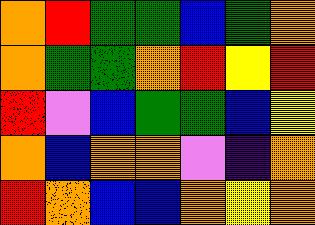[["orange", "red", "green", "green", "blue", "green", "orange"], ["orange", "green", "green", "orange", "red", "yellow", "red"], ["red", "violet", "blue", "green", "green", "blue", "yellow"], ["orange", "blue", "orange", "orange", "violet", "indigo", "orange"], ["red", "orange", "blue", "blue", "orange", "yellow", "orange"]]